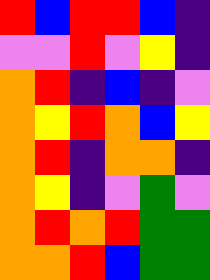[["red", "blue", "red", "red", "blue", "indigo"], ["violet", "violet", "red", "violet", "yellow", "indigo"], ["orange", "red", "indigo", "blue", "indigo", "violet"], ["orange", "yellow", "red", "orange", "blue", "yellow"], ["orange", "red", "indigo", "orange", "orange", "indigo"], ["orange", "yellow", "indigo", "violet", "green", "violet"], ["orange", "red", "orange", "red", "green", "green"], ["orange", "orange", "red", "blue", "green", "green"]]